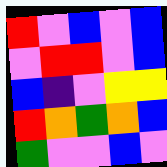[["red", "violet", "blue", "violet", "blue"], ["violet", "red", "red", "violet", "blue"], ["blue", "indigo", "violet", "yellow", "yellow"], ["red", "orange", "green", "orange", "blue"], ["green", "violet", "violet", "blue", "violet"]]